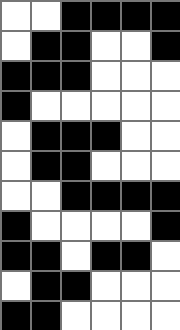[["white", "white", "black", "black", "black", "black"], ["white", "black", "black", "white", "white", "black"], ["black", "black", "black", "white", "white", "white"], ["black", "white", "white", "white", "white", "white"], ["white", "black", "black", "black", "white", "white"], ["white", "black", "black", "white", "white", "white"], ["white", "white", "black", "black", "black", "black"], ["black", "white", "white", "white", "white", "black"], ["black", "black", "white", "black", "black", "white"], ["white", "black", "black", "white", "white", "white"], ["black", "black", "white", "white", "white", "white"]]